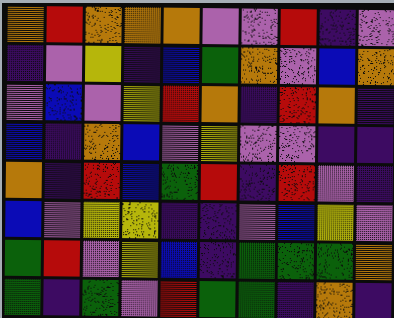[["orange", "red", "orange", "orange", "orange", "violet", "violet", "red", "indigo", "violet"], ["indigo", "violet", "yellow", "indigo", "blue", "green", "orange", "violet", "blue", "orange"], ["violet", "blue", "violet", "yellow", "red", "orange", "indigo", "red", "orange", "indigo"], ["blue", "indigo", "orange", "blue", "violet", "yellow", "violet", "violet", "indigo", "indigo"], ["orange", "indigo", "red", "blue", "green", "red", "indigo", "red", "violet", "indigo"], ["blue", "violet", "yellow", "yellow", "indigo", "indigo", "violet", "blue", "yellow", "violet"], ["green", "red", "violet", "yellow", "blue", "indigo", "green", "green", "green", "orange"], ["green", "indigo", "green", "violet", "red", "green", "green", "indigo", "orange", "indigo"]]